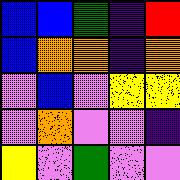[["blue", "blue", "green", "indigo", "red"], ["blue", "orange", "orange", "indigo", "orange"], ["violet", "blue", "violet", "yellow", "yellow"], ["violet", "orange", "violet", "violet", "indigo"], ["yellow", "violet", "green", "violet", "violet"]]